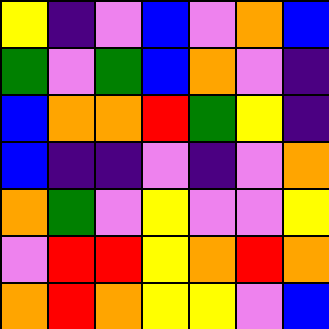[["yellow", "indigo", "violet", "blue", "violet", "orange", "blue"], ["green", "violet", "green", "blue", "orange", "violet", "indigo"], ["blue", "orange", "orange", "red", "green", "yellow", "indigo"], ["blue", "indigo", "indigo", "violet", "indigo", "violet", "orange"], ["orange", "green", "violet", "yellow", "violet", "violet", "yellow"], ["violet", "red", "red", "yellow", "orange", "red", "orange"], ["orange", "red", "orange", "yellow", "yellow", "violet", "blue"]]